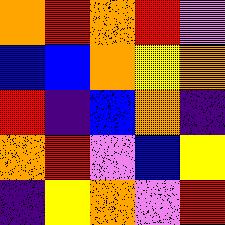[["orange", "red", "orange", "red", "violet"], ["blue", "blue", "orange", "yellow", "orange"], ["red", "indigo", "blue", "orange", "indigo"], ["orange", "red", "violet", "blue", "yellow"], ["indigo", "yellow", "orange", "violet", "red"]]